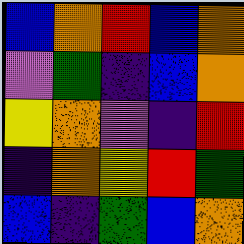[["blue", "orange", "red", "blue", "orange"], ["violet", "green", "indigo", "blue", "orange"], ["yellow", "orange", "violet", "indigo", "red"], ["indigo", "orange", "yellow", "red", "green"], ["blue", "indigo", "green", "blue", "orange"]]